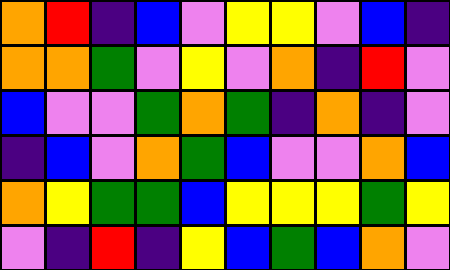[["orange", "red", "indigo", "blue", "violet", "yellow", "yellow", "violet", "blue", "indigo"], ["orange", "orange", "green", "violet", "yellow", "violet", "orange", "indigo", "red", "violet"], ["blue", "violet", "violet", "green", "orange", "green", "indigo", "orange", "indigo", "violet"], ["indigo", "blue", "violet", "orange", "green", "blue", "violet", "violet", "orange", "blue"], ["orange", "yellow", "green", "green", "blue", "yellow", "yellow", "yellow", "green", "yellow"], ["violet", "indigo", "red", "indigo", "yellow", "blue", "green", "blue", "orange", "violet"]]